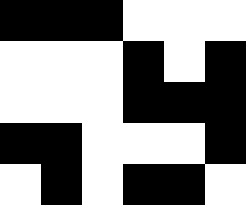[["black", "black", "black", "white", "white", "white"], ["white", "white", "white", "black", "white", "black"], ["white", "white", "white", "black", "black", "black"], ["black", "black", "white", "white", "white", "black"], ["white", "black", "white", "black", "black", "white"]]